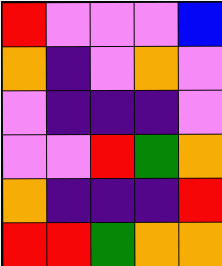[["red", "violet", "violet", "violet", "blue"], ["orange", "indigo", "violet", "orange", "violet"], ["violet", "indigo", "indigo", "indigo", "violet"], ["violet", "violet", "red", "green", "orange"], ["orange", "indigo", "indigo", "indigo", "red"], ["red", "red", "green", "orange", "orange"]]